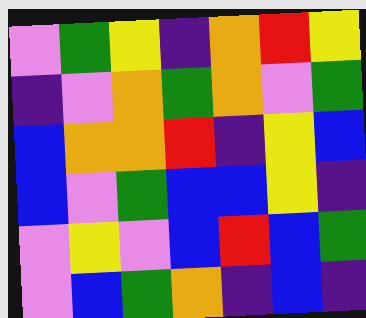[["violet", "green", "yellow", "indigo", "orange", "red", "yellow"], ["indigo", "violet", "orange", "green", "orange", "violet", "green"], ["blue", "orange", "orange", "red", "indigo", "yellow", "blue"], ["blue", "violet", "green", "blue", "blue", "yellow", "indigo"], ["violet", "yellow", "violet", "blue", "red", "blue", "green"], ["violet", "blue", "green", "orange", "indigo", "blue", "indigo"]]